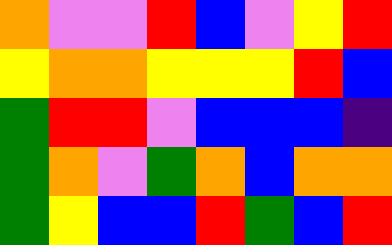[["orange", "violet", "violet", "red", "blue", "violet", "yellow", "red"], ["yellow", "orange", "orange", "yellow", "yellow", "yellow", "red", "blue"], ["green", "red", "red", "violet", "blue", "blue", "blue", "indigo"], ["green", "orange", "violet", "green", "orange", "blue", "orange", "orange"], ["green", "yellow", "blue", "blue", "red", "green", "blue", "red"]]